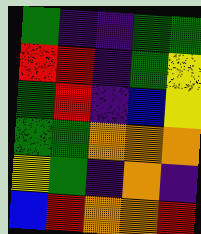[["green", "indigo", "indigo", "green", "green"], ["red", "red", "indigo", "green", "yellow"], ["green", "red", "indigo", "blue", "yellow"], ["green", "green", "orange", "orange", "orange"], ["yellow", "green", "indigo", "orange", "indigo"], ["blue", "red", "orange", "orange", "red"]]